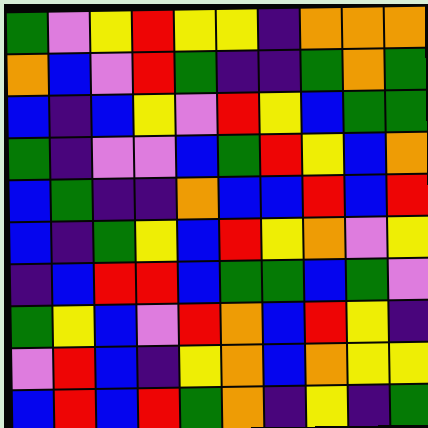[["green", "violet", "yellow", "red", "yellow", "yellow", "indigo", "orange", "orange", "orange"], ["orange", "blue", "violet", "red", "green", "indigo", "indigo", "green", "orange", "green"], ["blue", "indigo", "blue", "yellow", "violet", "red", "yellow", "blue", "green", "green"], ["green", "indigo", "violet", "violet", "blue", "green", "red", "yellow", "blue", "orange"], ["blue", "green", "indigo", "indigo", "orange", "blue", "blue", "red", "blue", "red"], ["blue", "indigo", "green", "yellow", "blue", "red", "yellow", "orange", "violet", "yellow"], ["indigo", "blue", "red", "red", "blue", "green", "green", "blue", "green", "violet"], ["green", "yellow", "blue", "violet", "red", "orange", "blue", "red", "yellow", "indigo"], ["violet", "red", "blue", "indigo", "yellow", "orange", "blue", "orange", "yellow", "yellow"], ["blue", "red", "blue", "red", "green", "orange", "indigo", "yellow", "indigo", "green"]]